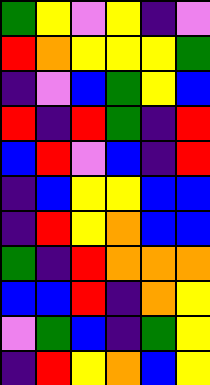[["green", "yellow", "violet", "yellow", "indigo", "violet"], ["red", "orange", "yellow", "yellow", "yellow", "green"], ["indigo", "violet", "blue", "green", "yellow", "blue"], ["red", "indigo", "red", "green", "indigo", "red"], ["blue", "red", "violet", "blue", "indigo", "red"], ["indigo", "blue", "yellow", "yellow", "blue", "blue"], ["indigo", "red", "yellow", "orange", "blue", "blue"], ["green", "indigo", "red", "orange", "orange", "orange"], ["blue", "blue", "red", "indigo", "orange", "yellow"], ["violet", "green", "blue", "indigo", "green", "yellow"], ["indigo", "red", "yellow", "orange", "blue", "yellow"]]